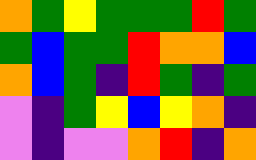[["orange", "green", "yellow", "green", "green", "green", "red", "green"], ["green", "blue", "green", "green", "red", "orange", "orange", "blue"], ["orange", "blue", "green", "indigo", "red", "green", "indigo", "green"], ["violet", "indigo", "green", "yellow", "blue", "yellow", "orange", "indigo"], ["violet", "indigo", "violet", "violet", "orange", "red", "indigo", "orange"]]